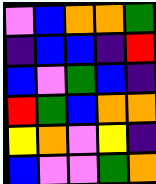[["violet", "blue", "orange", "orange", "green"], ["indigo", "blue", "blue", "indigo", "red"], ["blue", "violet", "green", "blue", "indigo"], ["red", "green", "blue", "orange", "orange"], ["yellow", "orange", "violet", "yellow", "indigo"], ["blue", "violet", "violet", "green", "orange"]]